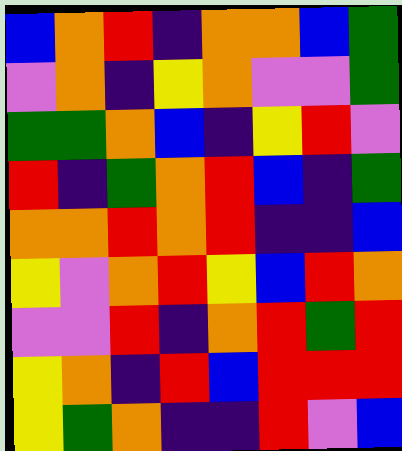[["blue", "orange", "red", "indigo", "orange", "orange", "blue", "green"], ["violet", "orange", "indigo", "yellow", "orange", "violet", "violet", "green"], ["green", "green", "orange", "blue", "indigo", "yellow", "red", "violet"], ["red", "indigo", "green", "orange", "red", "blue", "indigo", "green"], ["orange", "orange", "red", "orange", "red", "indigo", "indigo", "blue"], ["yellow", "violet", "orange", "red", "yellow", "blue", "red", "orange"], ["violet", "violet", "red", "indigo", "orange", "red", "green", "red"], ["yellow", "orange", "indigo", "red", "blue", "red", "red", "red"], ["yellow", "green", "orange", "indigo", "indigo", "red", "violet", "blue"]]